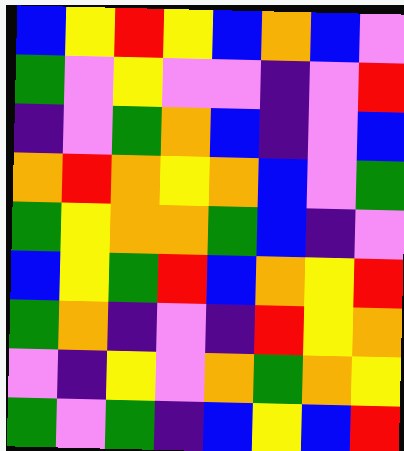[["blue", "yellow", "red", "yellow", "blue", "orange", "blue", "violet"], ["green", "violet", "yellow", "violet", "violet", "indigo", "violet", "red"], ["indigo", "violet", "green", "orange", "blue", "indigo", "violet", "blue"], ["orange", "red", "orange", "yellow", "orange", "blue", "violet", "green"], ["green", "yellow", "orange", "orange", "green", "blue", "indigo", "violet"], ["blue", "yellow", "green", "red", "blue", "orange", "yellow", "red"], ["green", "orange", "indigo", "violet", "indigo", "red", "yellow", "orange"], ["violet", "indigo", "yellow", "violet", "orange", "green", "orange", "yellow"], ["green", "violet", "green", "indigo", "blue", "yellow", "blue", "red"]]